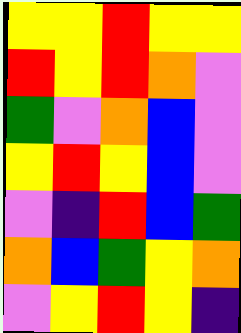[["yellow", "yellow", "red", "yellow", "yellow"], ["red", "yellow", "red", "orange", "violet"], ["green", "violet", "orange", "blue", "violet"], ["yellow", "red", "yellow", "blue", "violet"], ["violet", "indigo", "red", "blue", "green"], ["orange", "blue", "green", "yellow", "orange"], ["violet", "yellow", "red", "yellow", "indigo"]]